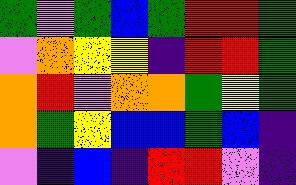[["green", "violet", "green", "blue", "green", "red", "red", "green"], ["violet", "orange", "yellow", "yellow", "indigo", "red", "red", "green"], ["orange", "red", "violet", "orange", "orange", "green", "yellow", "green"], ["orange", "green", "yellow", "blue", "blue", "green", "blue", "indigo"], ["violet", "indigo", "blue", "indigo", "red", "red", "violet", "indigo"]]